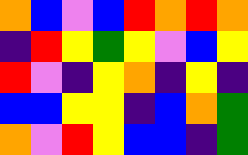[["orange", "blue", "violet", "blue", "red", "orange", "red", "orange"], ["indigo", "red", "yellow", "green", "yellow", "violet", "blue", "yellow"], ["red", "violet", "indigo", "yellow", "orange", "indigo", "yellow", "indigo"], ["blue", "blue", "yellow", "yellow", "indigo", "blue", "orange", "green"], ["orange", "violet", "red", "yellow", "blue", "blue", "indigo", "green"]]